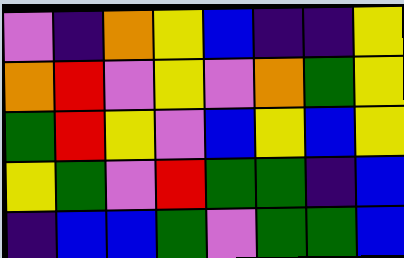[["violet", "indigo", "orange", "yellow", "blue", "indigo", "indigo", "yellow"], ["orange", "red", "violet", "yellow", "violet", "orange", "green", "yellow"], ["green", "red", "yellow", "violet", "blue", "yellow", "blue", "yellow"], ["yellow", "green", "violet", "red", "green", "green", "indigo", "blue"], ["indigo", "blue", "blue", "green", "violet", "green", "green", "blue"]]